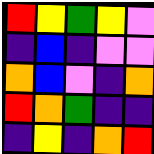[["red", "yellow", "green", "yellow", "violet"], ["indigo", "blue", "indigo", "violet", "violet"], ["orange", "blue", "violet", "indigo", "orange"], ["red", "orange", "green", "indigo", "indigo"], ["indigo", "yellow", "indigo", "orange", "red"]]